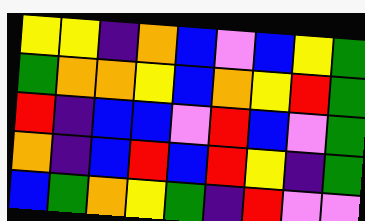[["yellow", "yellow", "indigo", "orange", "blue", "violet", "blue", "yellow", "green"], ["green", "orange", "orange", "yellow", "blue", "orange", "yellow", "red", "green"], ["red", "indigo", "blue", "blue", "violet", "red", "blue", "violet", "green"], ["orange", "indigo", "blue", "red", "blue", "red", "yellow", "indigo", "green"], ["blue", "green", "orange", "yellow", "green", "indigo", "red", "violet", "violet"]]